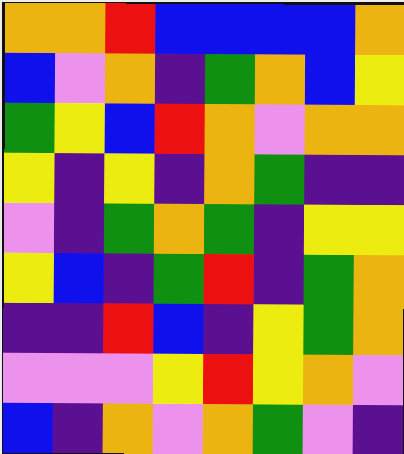[["orange", "orange", "red", "blue", "blue", "blue", "blue", "orange"], ["blue", "violet", "orange", "indigo", "green", "orange", "blue", "yellow"], ["green", "yellow", "blue", "red", "orange", "violet", "orange", "orange"], ["yellow", "indigo", "yellow", "indigo", "orange", "green", "indigo", "indigo"], ["violet", "indigo", "green", "orange", "green", "indigo", "yellow", "yellow"], ["yellow", "blue", "indigo", "green", "red", "indigo", "green", "orange"], ["indigo", "indigo", "red", "blue", "indigo", "yellow", "green", "orange"], ["violet", "violet", "violet", "yellow", "red", "yellow", "orange", "violet"], ["blue", "indigo", "orange", "violet", "orange", "green", "violet", "indigo"]]